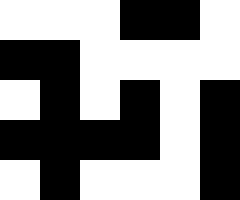[["white", "white", "white", "black", "black", "white"], ["black", "black", "white", "white", "white", "white"], ["white", "black", "white", "black", "white", "black"], ["black", "black", "black", "black", "white", "black"], ["white", "black", "white", "white", "white", "black"]]